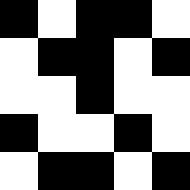[["black", "white", "black", "black", "white"], ["white", "black", "black", "white", "black"], ["white", "white", "black", "white", "white"], ["black", "white", "white", "black", "white"], ["white", "black", "black", "white", "black"]]